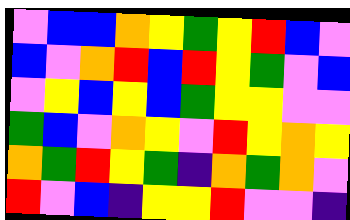[["violet", "blue", "blue", "orange", "yellow", "green", "yellow", "red", "blue", "violet"], ["blue", "violet", "orange", "red", "blue", "red", "yellow", "green", "violet", "blue"], ["violet", "yellow", "blue", "yellow", "blue", "green", "yellow", "yellow", "violet", "violet"], ["green", "blue", "violet", "orange", "yellow", "violet", "red", "yellow", "orange", "yellow"], ["orange", "green", "red", "yellow", "green", "indigo", "orange", "green", "orange", "violet"], ["red", "violet", "blue", "indigo", "yellow", "yellow", "red", "violet", "violet", "indigo"]]